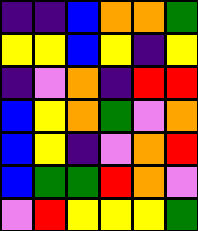[["indigo", "indigo", "blue", "orange", "orange", "green"], ["yellow", "yellow", "blue", "yellow", "indigo", "yellow"], ["indigo", "violet", "orange", "indigo", "red", "red"], ["blue", "yellow", "orange", "green", "violet", "orange"], ["blue", "yellow", "indigo", "violet", "orange", "red"], ["blue", "green", "green", "red", "orange", "violet"], ["violet", "red", "yellow", "yellow", "yellow", "green"]]